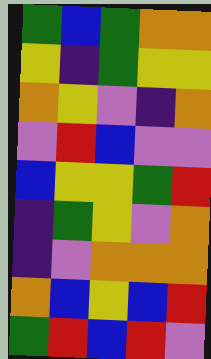[["green", "blue", "green", "orange", "orange"], ["yellow", "indigo", "green", "yellow", "yellow"], ["orange", "yellow", "violet", "indigo", "orange"], ["violet", "red", "blue", "violet", "violet"], ["blue", "yellow", "yellow", "green", "red"], ["indigo", "green", "yellow", "violet", "orange"], ["indigo", "violet", "orange", "orange", "orange"], ["orange", "blue", "yellow", "blue", "red"], ["green", "red", "blue", "red", "violet"]]